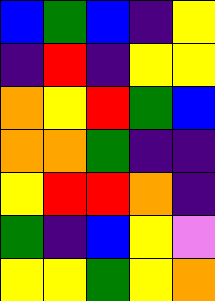[["blue", "green", "blue", "indigo", "yellow"], ["indigo", "red", "indigo", "yellow", "yellow"], ["orange", "yellow", "red", "green", "blue"], ["orange", "orange", "green", "indigo", "indigo"], ["yellow", "red", "red", "orange", "indigo"], ["green", "indigo", "blue", "yellow", "violet"], ["yellow", "yellow", "green", "yellow", "orange"]]